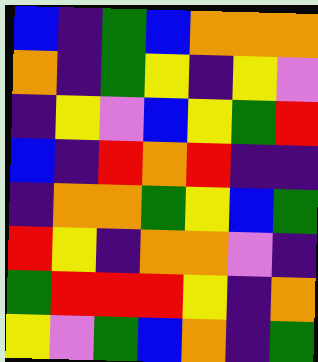[["blue", "indigo", "green", "blue", "orange", "orange", "orange"], ["orange", "indigo", "green", "yellow", "indigo", "yellow", "violet"], ["indigo", "yellow", "violet", "blue", "yellow", "green", "red"], ["blue", "indigo", "red", "orange", "red", "indigo", "indigo"], ["indigo", "orange", "orange", "green", "yellow", "blue", "green"], ["red", "yellow", "indigo", "orange", "orange", "violet", "indigo"], ["green", "red", "red", "red", "yellow", "indigo", "orange"], ["yellow", "violet", "green", "blue", "orange", "indigo", "green"]]